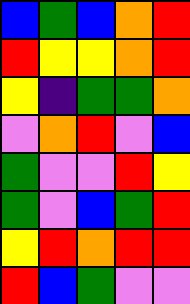[["blue", "green", "blue", "orange", "red"], ["red", "yellow", "yellow", "orange", "red"], ["yellow", "indigo", "green", "green", "orange"], ["violet", "orange", "red", "violet", "blue"], ["green", "violet", "violet", "red", "yellow"], ["green", "violet", "blue", "green", "red"], ["yellow", "red", "orange", "red", "red"], ["red", "blue", "green", "violet", "violet"]]